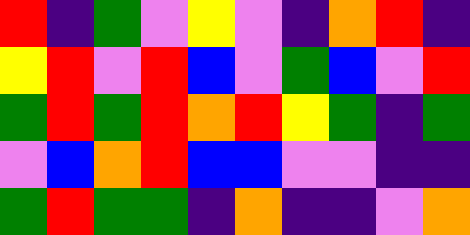[["red", "indigo", "green", "violet", "yellow", "violet", "indigo", "orange", "red", "indigo"], ["yellow", "red", "violet", "red", "blue", "violet", "green", "blue", "violet", "red"], ["green", "red", "green", "red", "orange", "red", "yellow", "green", "indigo", "green"], ["violet", "blue", "orange", "red", "blue", "blue", "violet", "violet", "indigo", "indigo"], ["green", "red", "green", "green", "indigo", "orange", "indigo", "indigo", "violet", "orange"]]